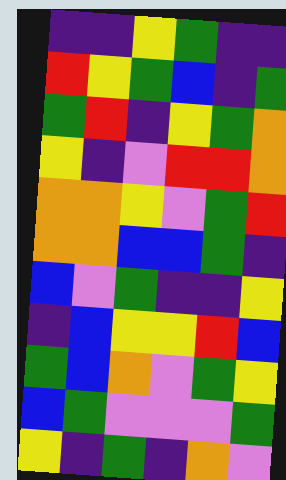[["indigo", "indigo", "yellow", "green", "indigo", "indigo"], ["red", "yellow", "green", "blue", "indigo", "green"], ["green", "red", "indigo", "yellow", "green", "orange"], ["yellow", "indigo", "violet", "red", "red", "orange"], ["orange", "orange", "yellow", "violet", "green", "red"], ["orange", "orange", "blue", "blue", "green", "indigo"], ["blue", "violet", "green", "indigo", "indigo", "yellow"], ["indigo", "blue", "yellow", "yellow", "red", "blue"], ["green", "blue", "orange", "violet", "green", "yellow"], ["blue", "green", "violet", "violet", "violet", "green"], ["yellow", "indigo", "green", "indigo", "orange", "violet"]]